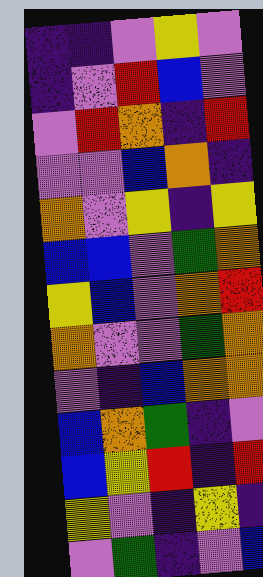[["indigo", "indigo", "violet", "yellow", "violet"], ["indigo", "violet", "red", "blue", "violet"], ["violet", "red", "orange", "indigo", "red"], ["violet", "violet", "blue", "orange", "indigo"], ["orange", "violet", "yellow", "indigo", "yellow"], ["blue", "blue", "violet", "green", "orange"], ["yellow", "blue", "violet", "orange", "red"], ["orange", "violet", "violet", "green", "orange"], ["violet", "indigo", "blue", "orange", "orange"], ["blue", "orange", "green", "indigo", "violet"], ["blue", "yellow", "red", "indigo", "red"], ["yellow", "violet", "indigo", "yellow", "indigo"], ["violet", "green", "indigo", "violet", "blue"]]